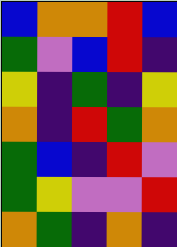[["blue", "orange", "orange", "red", "blue"], ["green", "violet", "blue", "red", "indigo"], ["yellow", "indigo", "green", "indigo", "yellow"], ["orange", "indigo", "red", "green", "orange"], ["green", "blue", "indigo", "red", "violet"], ["green", "yellow", "violet", "violet", "red"], ["orange", "green", "indigo", "orange", "indigo"]]